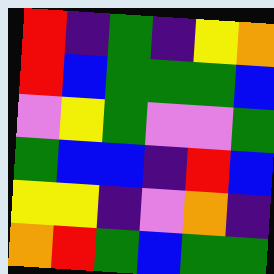[["red", "indigo", "green", "indigo", "yellow", "orange"], ["red", "blue", "green", "green", "green", "blue"], ["violet", "yellow", "green", "violet", "violet", "green"], ["green", "blue", "blue", "indigo", "red", "blue"], ["yellow", "yellow", "indigo", "violet", "orange", "indigo"], ["orange", "red", "green", "blue", "green", "green"]]